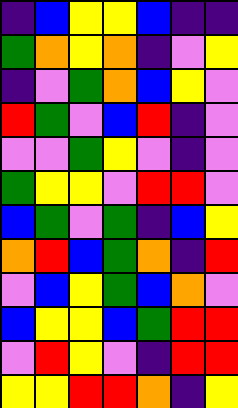[["indigo", "blue", "yellow", "yellow", "blue", "indigo", "indigo"], ["green", "orange", "yellow", "orange", "indigo", "violet", "yellow"], ["indigo", "violet", "green", "orange", "blue", "yellow", "violet"], ["red", "green", "violet", "blue", "red", "indigo", "violet"], ["violet", "violet", "green", "yellow", "violet", "indigo", "violet"], ["green", "yellow", "yellow", "violet", "red", "red", "violet"], ["blue", "green", "violet", "green", "indigo", "blue", "yellow"], ["orange", "red", "blue", "green", "orange", "indigo", "red"], ["violet", "blue", "yellow", "green", "blue", "orange", "violet"], ["blue", "yellow", "yellow", "blue", "green", "red", "red"], ["violet", "red", "yellow", "violet", "indigo", "red", "red"], ["yellow", "yellow", "red", "red", "orange", "indigo", "yellow"]]